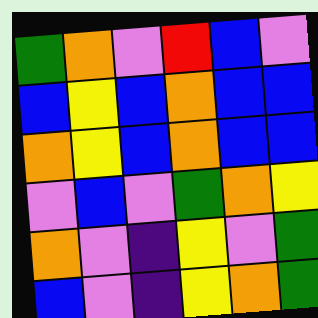[["green", "orange", "violet", "red", "blue", "violet"], ["blue", "yellow", "blue", "orange", "blue", "blue"], ["orange", "yellow", "blue", "orange", "blue", "blue"], ["violet", "blue", "violet", "green", "orange", "yellow"], ["orange", "violet", "indigo", "yellow", "violet", "green"], ["blue", "violet", "indigo", "yellow", "orange", "green"]]